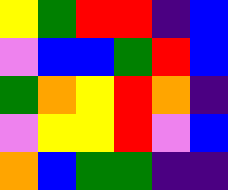[["yellow", "green", "red", "red", "indigo", "blue"], ["violet", "blue", "blue", "green", "red", "blue"], ["green", "orange", "yellow", "red", "orange", "indigo"], ["violet", "yellow", "yellow", "red", "violet", "blue"], ["orange", "blue", "green", "green", "indigo", "indigo"]]